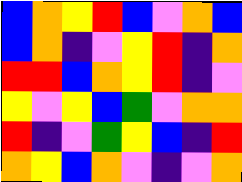[["blue", "orange", "yellow", "red", "blue", "violet", "orange", "blue"], ["blue", "orange", "indigo", "violet", "yellow", "red", "indigo", "orange"], ["red", "red", "blue", "orange", "yellow", "red", "indigo", "violet"], ["yellow", "violet", "yellow", "blue", "green", "violet", "orange", "orange"], ["red", "indigo", "violet", "green", "yellow", "blue", "indigo", "red"], ["orange", "yellow", "blue", "orange", "violet", "indigo", "violet", "orange"]]